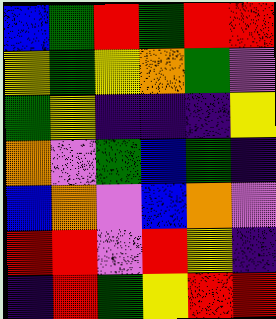[["blue", "green", "red", "green", "red", "red"], ["yellow", "green", "yellow", "orange", "green", "violet"], ["green", "yellow", "indigo", "indigo", "indigo", "yellow"], ["orange", "violet", "green", "blue", "green", "indigo"], ["blue", "orange", "violet", "blue", "orange", "violet"], ["red", "red", "violet", "red", "yellow", "indigo"], ["indigo", "red", "green", "yellow", "red", "red"]]